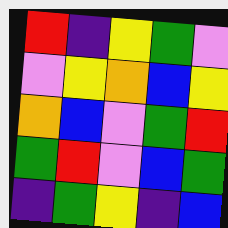[["red", "indigo", "yellow", "green", "violet"], ["violet", "yellow", "orange", "blue", "yellow"], ["orange", "blue", "violet", "green", "red"], ["green", "red", "violet", "blue", "green"], ["indigo", "green", "yellow", "indigo", "blue"]]